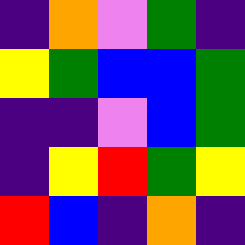[["indigo", "orange", "violet", "green", "indigo"], ["yellow", "green", "blue", "blue", "green"], ["indigo", "indigo", "violet", "blue", "green"], ["indigo", "yellow", "red", "green", "yellow"], ["red", "blue", "indigo", "orange", "indigo"]]